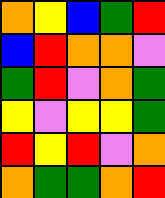[["orange", "yellow", "blue", "green", "red"], ["blue", "red", "orange", "orange", "violet"], ["green", "red", "violet", "orange", "green"], ["yellow", "violet", "yellow", "yellow", "green"], ["red", "yellow", "red", "violet", "orange"], ["orange", "green", "green", "orange", "red"]]